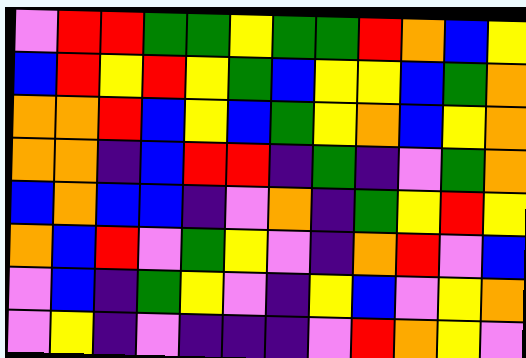[["violet", "red", "red", "green", "green", "yellow", "green", "green", "red", "orange", "blue", "yellow"], ["blue", "red", "yellow", "red", "yellow", "green", "blue", "yellow", "yellow", "blue", "green", "orange"], ["orange", "orange", "red", "blue", "yellow", "blue", "green", "yellow", "orange", "blue", "yellow", "orange"], ["orange", "orange", "indigo", "blue", "red", "red", "indigo", "green", "indigo", "violet", "green", "orange"], ["blue", "orange", "blue", "blue", "indigo", "violet", "orange", "indigo", "green", "yellow", "red", "yellow"], ["orange", "blue", "red", "violet", "green", "yellow", "violet", "indigo", "orange", "red", "violet", "blue"], ["violet", "blue", "indigo", "green", "yellow", "violet", "indigo", "yellow", "blue", "violet", "yellow", "orange"], ["violet", "yellow", "indigo", "violet", "indigo", "indigo", "indigo", "violet", "red", "orange", "yellow", "violet"]]